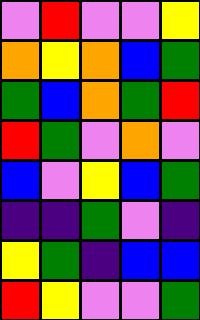[["violet", "red", "violet", "violet", "yellow"], ["orange", "yellow", "orange", "blue", "green"], ["green", "blue", "orange", "green", "red"], ["red", "green", "violet", "orange", "violet"], ["blue", "violet", "yellow", "blue", "green"], ["indigo", "indigo", "green", "violet", "indigo"], ["yellow", "green", "indigo", "blue", "blue"], ["red", "yellow", "violet", "violet", "green"]]